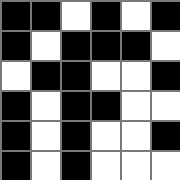[["black", "black", "white", "black", "white", "black"], ["black", "white", "black", "black", "black", "white"], ["white", "black", "black", "white", "white", "black"], ["black", "white", "black", "black", "white", "white"], ["black", "white", "black", "white", "white", "black"], ["black", "white", "black", "white", "white", "white"]]